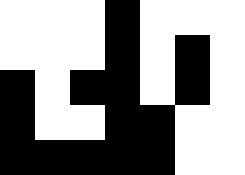[["white", "white", "white", "black", "white", "white", "white"], ["white", "white", "white", "black", "white", "black", "white"], ["black", "white", "black", "black", "white", "black", "white"], ["black", "white", "white", "black", "black", "white", "white"], ["black", "black", "black", "black", "black", "white", "white"]]